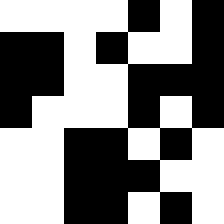[["white", "white", "white", "white", "black", "white", "black"], ["black", "black", "white", "black", "white", "white", "black"], ["black", "black", "white", "white", "black", "black", "black"], ["black", "white", "white", "white", "black", "white", "black"], ["white", "white", "black", "black", "white", "black", "white"], ["white", "white", "black", "black", "black", "white", "white"], ["white", "white", "black", "black", "white", "black", "white"]]